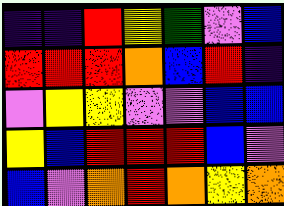[["indigo", "indigo", "red", "yellow", "green", "violet", "blue"], ["red", "red", "red", "orange", "blue", "red", "indigo"], ["violet", "yellow", "yellow", "violet", "violet", "blue", "blue"], ["yellow", "blue", "red", "red", "red", "blue", "violet"], ["blue", "violet", "orange", "red", "orange", "yellow", "orange"]]